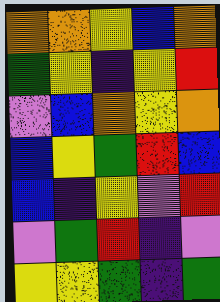[["orange", "orange", "yellow", "blue", "orange"], ["green", "yellow", "indigo", "yellow", "red"], ["violet", "blue", "orange", "yellow", "orange"], ["blue", "yellow", "green", "red", "blue"], ["blue", "indigo", "yellow", "violet", "red"], ["violet", "green", "red", "indigo", "violet"], ["yellow", "yellow", "green", "indigo", "green"]]